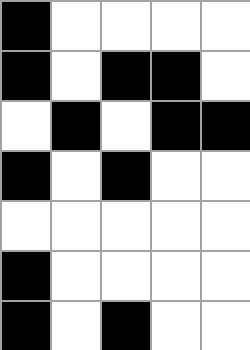[["black", "white", "white", "white", "white"], ["black", "white", "black", "black", "white"], ["white", "black", "white", "black", "black"], ["black", "white", "black", "white", "white"], ["white", "white", "white", "white", "white"], ["black", "white", "white", "white", "white"], ["black", "white", "black", "white", "white"]]